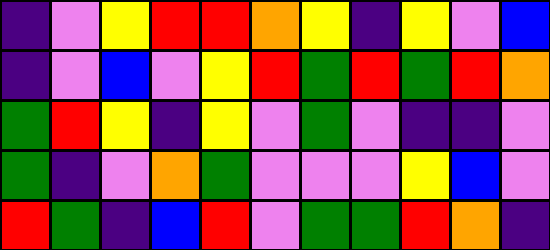[["indigo", "violet", "yellow", "red", "red", "orange", "yellow", "indigo", "yellow", "violet", "blue"], ["indigo", "violet", "blue", "violet", "yellow", "red", "green", "red", "green", "red", "orange"], ["green", "red", "yellow", "indigo", "yellow", "violet", "green", "violet", "indigo", "indigo", "violet"], ["green", "indigo", "violet", "orange", "green", "violet", "violet", "violet", "yellow", "blue", "violet"], ["red", "green", "indigo", "blue", "red", "violet", "green", "green", "red", "orange", "indigo"]]